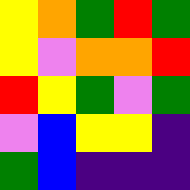[["yellow", "orange", "green", "red", "green"], ["yellow", "violet", "orange", "orange", "red"], ["red", "yellow", "green", "violet", "green"], ["violet", "blue", "yellow", "yellow", "indigo"], ["green", "blue", "indigo", "indigo", "indigo"]]